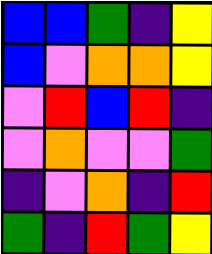[["blue", "blue", "green", "indigo", "yellow"], ["blue", "violet", "orange", "orange", "yellow"], ["violet", "red", "blue", "red", "indigo"], ["violet", "orange", "violet", "violet", "green"], ["indigo", "violet", "orange", "indigo", "red"], ["green", "indigo", "red", "green", "yellow"]]